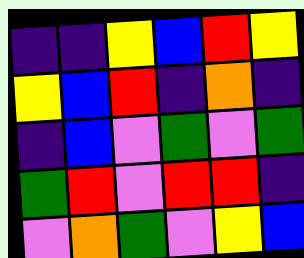[["indigo", "indigo", "yellow", "blue", "red", "yellow"], ["yellow", "blue", "red", "indigo", "orange", "indigo"], ["indigo", "blue", "violet", "green", "violet", "green"], ["green", "red", "violet", "red", "red", "indigo"], ["violet", "orange", "green", "violet", "yellow", "blue"]]